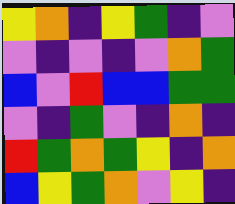[["yellow", "orange", "indigo", "yellow", "green", "indigo", "violet"], ["violet", "indigo", "violet", "indigo", "violet", "orange", "green"], ["blue", "violet", "red", "blue", "blue", "green", "green"], ["violet", "indigo", "green", "violet", "indigo", "orange", "indigo"], ["red", "green", "orange", "green", "yellow", "indigo", "orange"], ["blue", "yellow", "green", "orange", "violet", "yellow", "indigo"]]